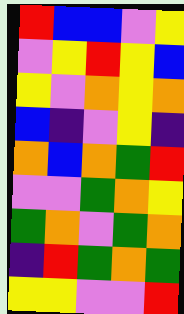[["red", "blue", "blue", "violet", "yellow"], ["violet", "yellow", "red", "yellow", "blue"], ["yellow", "violet", "orange", "yellow", "orange"], ["blue", "indigo", "violet", "yellow", "indigo"], ["orange", "blue", "orange", "green", "red"], ["violet", "violet", "green", "orange", "yellow"], ["green", "orange", "violet", "green", "orange"], ["indigo", "red", "green", "orange", "green"], ["yellow", "yellow", "violet", "violet", "red"]]